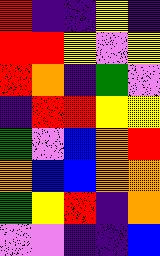[["red", "indigo", "indigo", "yellow", "indigo"], ["red", "red", "yellow", "violet", "yellow"], ["red", "orange", "indigo", "green", "violet"], ["indigo", "red", "red", "yellow", "yellow"], ["green", "violet", "blue", "orange", "red"], ["orange", "blue", "blue", "orange", "orange"], ["green", "yellow", "red", "indigo", "orange"], ["violet", "violet", "indigo", "indigo", "blue"]]